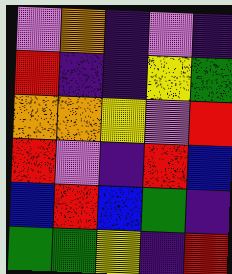[["violet", "orange", "indigo", "violet", "indigo"], ["red", "indigo", "indigo", "yellow", "green"], ["orange", "orange", "yellow", "violet", "red"], ["red", "violet", "indigo", "red", "blue"], ["blue", "red", "blue", "green", "indigo"], ["green", "green", "yellow", "indigo", "red"]]